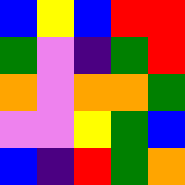[["blue", "yellow", "blue", "red", "red"], ["green", "violet", "indigo", "green", "red"], ["orange", "violet", "orange", "orange", "green"], ["violet", "violet", "yellow", "green", "blue"], ["blue", "indigo", "red", "green", "orange"]]